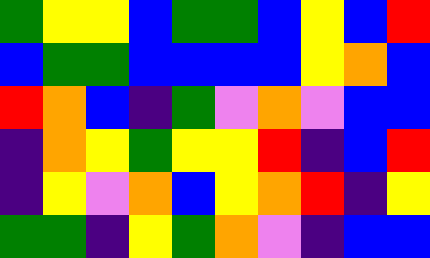[["green", "yellow", "yellow", "blue", "green", "green", "blue", "yellow", "blue", "red"], ["blue", "green", "green", "blue", "blue", "blue", "blue", "yellow", "orange", "blue"], ["red", "orange", "blue", "indigo", "green", "violet", "orange", "violet", "blue", "blue"], ["indigo", "orange", "yellow", "green", "yellow", "yellow", "red", "indigo", "blue", "red"], ["indigo", "yellow", "violet", "orange", "blue", "yellow", "orange", "red", "indigo", "yellow"], ["green", "green", "indigo", "yellow", "green", "orange", "violet", "indigo", "blue", "blue"]]